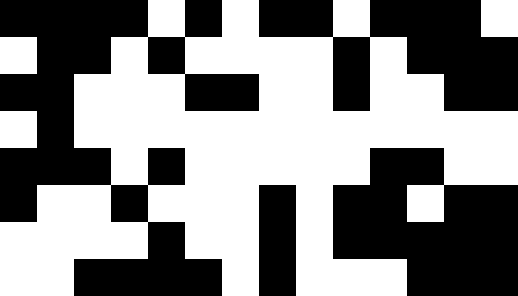[["black", "black", "black", "black", "white", "black", "white", "black", "black", "white", "black", "black", "black", "white"], ["white", "black", "black", "white", "black", "white", "white", "white", "white", "black", "white", "black", "black", "black"], ["black", "black", "white", "white", "white", "black", "black", "white", "white", "black", "white", "white", "black", "black"], ["white", "black", "white", "white", "white", "white", "white", "white", "white", "white", "white", "white", "white", "white"], ["black", "black", "black", "white", "black", "white", "white", "white", "white", "white", "black", "black", "white", "white"], ["black", "white", "white", "black", "white", "white", "white", "black", "white", "black", "black", "white", "black", "black"], ["white", "white", "white", "white", "black", "white", "white", "black", "white", "black", "black", "black", "black", "black"], ["white", "white", "black", "black", "black", "black", "white", "black", "white", "white", "white", "black", "black", "black"]]